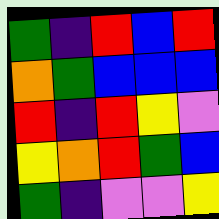[["green", "indigo", "red", "blue", "red"], ["orange", "green", "blue", "blue", "blue"], ["red", "indigo", "red", "yellow", "violet"], ["yellow", "orange", "red", "green", "blue"], ["green", "indigo", "violet", "violet", "yellow"]]